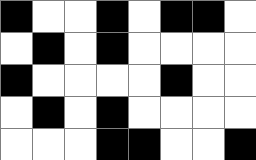[["black", "white", "white", "black", "white", "black", "black", "white"], ["white", "black", "white", "black", "white", "white", "white", "white"], ["black", "white", "white", "white", "white", "black", "white", "white"], ["white", "black", "white", "black", "white", "white", "white", "white"], ["white", "white", "white", "black", "black", "white", "white", "black"]]